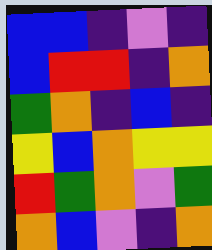[["blue", "blue", "indigo", "violet", "indigo"], ["blue", "red", "red", "indigo", "orange"], ["green", "orange", "indigo", "blue", "indigo"], ["yellow", "blue", "orange", "yellow", "yellow"], ["red", "green", "orange", "violet", "green"], ["orange", "blue", "violet", "indigo", "orange"]]